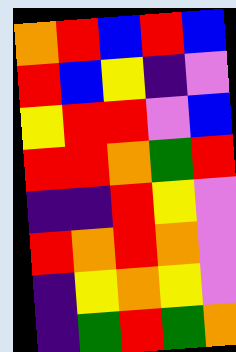[["orange", "red", "blue", "red", "blue"], ["red", "blue", "yellow", "indigo", "violet"], ["yellow", "red", "red", "violet", "blue"], ["red", "red", "orange", "green", "red"], ["indigo", "indigo", "red", "yellow", "violet"], ["red", "orange", "red", "orange", "violet"], ["indigo", "yellow", "orange", "yellow", "violet"], ["indigo", "green", "red", "green", "orange"]]